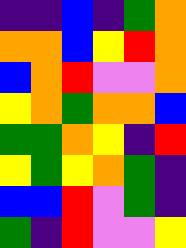[["indigo", "indigo", "blue", "indigo", "green", "orange"], ["orange", "orange", "blue", "yellow", "red", "orange"], ["blue", "orange", "red", "violet", "violet", "orange"], ["yellow", "orange", "green", "orange", "orange", "blue"], ["green", "green", "orange", "yellow", "indigo", "red"], ["yellow", "green", "yellow", "orange", "green", "indigo"], ["blue", "blue", "red", "violet", "green", "indigo"], ["green", "indigo", "red", "violet", "violet", "yellow"]]